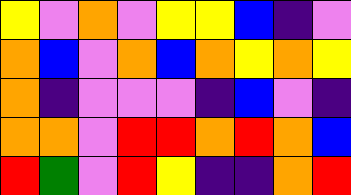[["yellow", "violet", "orange", "violet", "yellow", "yellow", "blue", "indigo", "violet"], ["orange", "blue", "violet", "orange", "blue", "orange", "yellow", "orange", "yellow"], ["orange", "indigo", "violet", "violet", "violet", "indigo", "blue", "violet", "indigo"], ["orange", "orange", "violet", "red", "red", "orange", "red", "orange", "blue"], ["red", "green", "violet", "red", "yellow", "indigo", "indigo", "orange", "red"]]